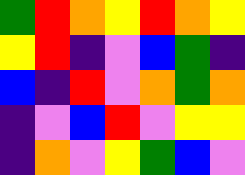[["green", "red", "orange", "yellow", "red", "orange", "yellow"], ["yellow", "red", "indigo", "violet", "blue", "green", "indigo"], ["blue", "indigo", "red", "violet", "orange", "green", "orange"], ["indigo", "violet", "blue", "red", "violet", "yellow", "yellow"], ["indigo", "orange", "violet", "yellow", "green", "blue", "violet"]]